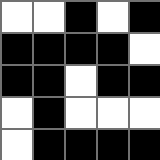[["white", "white", "black", "white", "black"], ["black", "black", "black", "black", "white"], ["black", "black", "white", "black", "black"], ["white", "black", "white", "white", "white"], ["white", "black", "black", "black", "black"]]